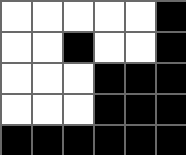[["white", "white", "white", "white", "white", "black"], ["white", "white", "black", "white", "white", "black"], ["white", "white", "white", "black", "black", "black"], ["white", "white", "white", "black", "black", "black"], ["black", "black", "black", "black", "black", "black"]]